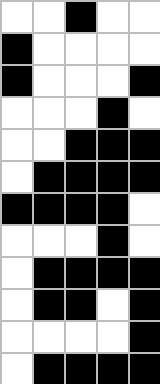[["white", "white", "black", "white", "white"], ["black", "white", "white", "white", "white"], ["black", "white", "white", "white", "black"], ["white", "white", "white", "black", "white"], ["white", "white", "black", "black", "black"], ["white", "black", "black", "black", "black"], ["black", "black", "black", "black", "white"], ["white", "white", "white", "black", "white"], ["white", "black", "black", "black", "black"], ["white", "black", "black", "white", "black"], ["white", "white", "white", "white", "black"], ["white", "black", "black", "black", "black"]]